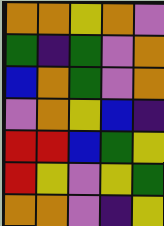[["orange", "orange", "yellow", "orange", "violet"], ["green", "indigo", "green", "violet", "orange"], ["blue", "orange", "green", "violet", "orange"], ["violet", "orange", "yellow", "blue", "indigo"], ["red", "red", "blue", "green", "yellow"], ["red", "yellow", "violet", "yellow", "green"], ["orange", "orange", "violet", "indigo", "yellow"]]